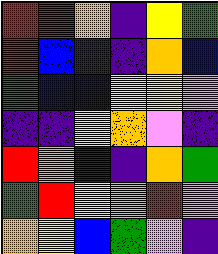[["red", "red", "orange", "indigo", "yellow", "green"], ["red", "blue", "indigo", "indigo", "orange", "blue"], ["green", "blue", "blue", "yellow", "yellow", "violet"], ["indigo", "indigo", "yellow", "orange", "violet", "indigo"], ["red", "orange", "indigo", "indigo", "orange", "green"], ["green", "red", "yellow", "orange", "red", "violet"], ["orange", "yellow", "blue", "green", "violet", "indigo"]]